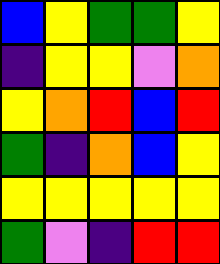[["blue", "yellow", "green", "green", "yellow"], ["indigo", "yellow", "yellow", "violet", "orange"], ["yellow", "orange", "red", "blue", "red"], ["green", "indigo", "orange", "blue", "yellow"], ["yellow", "yellow", "yellow", "yellow", "yellow"], ["green", "violet", "indigo", "red", "red"]]